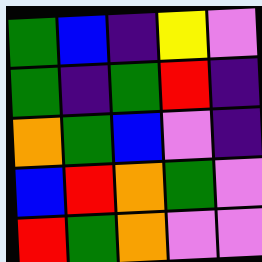[["green", "blue", "indigo", "yellow", "violet"], ["green", "indigo", "green", "red", "indigo"], ["orange", "green", "blue", "violet", "indigo"], ["blue", "red", "orange", "green", "violet"], ["red", "green", "orange", "violet", "violet"]]